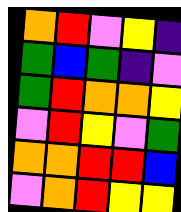[["orange", "red", "violet", "yellow", "indigo"], ["green", "blue", "green", "indigo", "violet"], ["green", "red", "orange", "orange", "yellow"], ["violet", "red", "yellow", "violet", "green"], ["orange", "orange", "red", "red", "blue"], ["violet", "orange", "red", "yellow", "yellow"]]